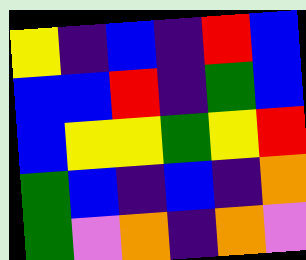[["yellow", "indigo", "blue", "indigo", "red", "blue"], ["blue", "blue", "red", "indigo", "green", "blue"], ["blue", "yellow", "yellow", "green", "yellow", "red"], ["green", "blue", "indigo", "blue", "indigo", "orange"], ["green", "violet", "orange", "indigo", "orange", "violet"]]